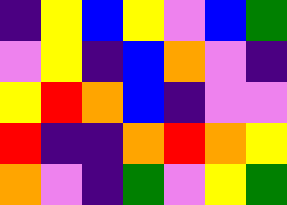[["indigo", "yellow", "blue", "yellow", "violet", "blue", "green"], ["violet", "yellow", "indigo", "blue", "orange", "violet", "indigo"], ["yellow", "red", "orange", "blue", "indigo", "violet", "violet"], ["red", "indigo", "indigo", "orange", "red", "orange", "yellow"], ["orange", "violet", "indigo", "green", "violet", "yellow", "green"]]